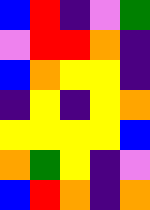[["blue", "red", "indigo", "violet", "green"], ["violet", "red", "red", "orange", "indigo"], ["blue", "orange", "yellow", "yellow", "indigo"], ["indigo", "yellow", "indigo", "yellow", "orange"], ["yellow", "yellow", "yellow", "yellow", "blue"], ["orange", "green", "yellow", "indigo", "violet"], ["blue", "red", "orange", "indigo", "orange"]]